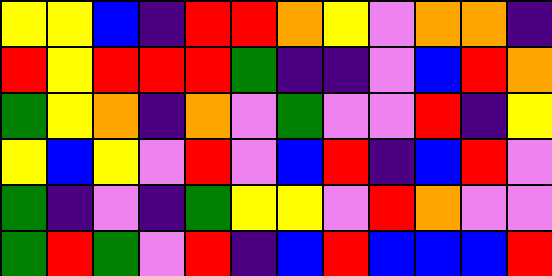[["yellow", "yellow", "blue", "indigo", "red", "red", "orange", "yellow", "violet", "orange", "orange", "indigo"], ["red", "yellow", "red", "red", "red", "green", "indigo", "indigo", "violet", "blue", "red", "orange"], ["green", "yellow", "orange", "indigo", "orange", "violet", "green", "violet", "violet", "red", "indigo", "yellow"], ["yellow", "blue", "yellow", "violet", "red", "violet", "blue", "red", "indigo", "blue", "red", "violet"], ["green", "indigo", "violet", "indigo", "green", "yellow", "yellow", "violet", "red", "orange", "violet", "violet"], ["green", "red", "green", "violet", "red", "indigo", "blue", "red", "blue", "blue", "blue", "red"]]